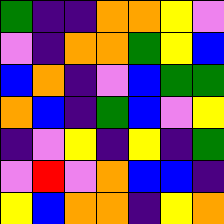[["green", "indigo", "indigo", "orange", "orange", "yellow", "violet"], ["violet", "indigo", "orange", "orange", "green", "yellow", "blue"], ["blue", "orange", "indigo", "violet", "blue", "green", "green"], ["orange", "blue", "indigo", "green", "blue", "violet", "yellow"], ["indigo", "violet", "yellow", "indigo", "yellow", "indigo", "green"], ["violet", "red", "violet", "orange", "blue", "blue", "indigo"], ["yellow", "blue", "orange", "orange", "indigo", "yellow", "orange"]]